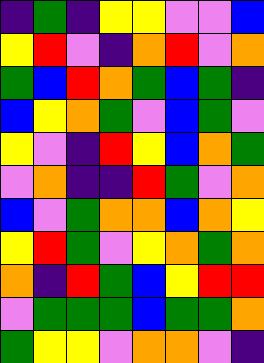[["indigo", "green", "indigo", "yellow", "yellow", "violet", "violet", "blue"], ["yellow", "red", "violet", "indigo", "orange", "red", "violet", "orange"], ["green", "blue", "red", "orange", "green", "blue", "green", "indigo"], ["blue", "yellow", "orange", "green", "violet", "blue", "green", "violet"], ["yellow", "violet", "indigo", "red", "yellow", "blue", "orange", "green"], ["violet", "orange", "indigo", "indigo", "red", "green", "violet", "orange"], ["blue", "violet", "green", "orange", "orange", "blue", "orange", "yellow"], ["yellow", "red", "green", "violet", "yellow", "orange", "green", "orange"], ["orange", "indigo", "red", "green", "blue", "yellow", "red", "red"], ["violet", "green", "green", "green", "blue", "green", "green", "orange"], ["green", "yellow", "yellow", "violet", "orange", "orange", "violet", "indigo"]]